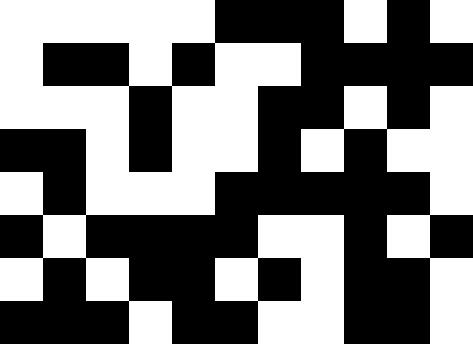[["white", "white", "white", "white", "white", "black", "black", "black", "white", "black", "white"], ["white", "black", "black", "white", "black", "white", "white", "black", "black", "black", "black"], ["white", "white", "white", "black", "white", "white", "black", "black", "white", "black", "white"], ["black", "black", "white", "black", "white", "white", "black", "white", "black", "white", "white"], ["white", "black", "white", "white", "white", "black", "black", "black", "black", "black", "white"], ["black", "white", "black", "black", "black", "black", "white", "white", "black", "white", "black"], ["white", "black", "white", "black", "black", "white", "black", "white", "black", "black", "white"], ["black", "black", "black", "white", "black", "black", "white", "white", "black", "black", "white"]]